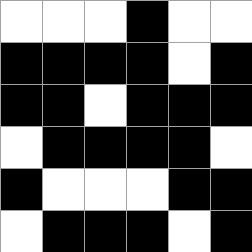[["white", "white", "white", "black", "white", "white"], ["black", "black", "black", "black", "white", "black"], ["black", "black", "white", "black", "black", "black"], ["white", "black", "black", "black", "black", "white"], ["black", "white", "white", "white", "black", "black"], ["white", "black", "black", "black", "white", "black"]]